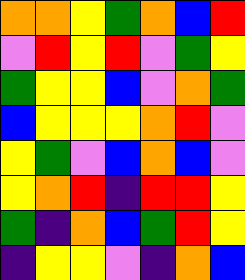[["orange", "orange", "yellow", "green", "orange", "blue", "red"], ["violet", "red", "yellow", "red", "violet", "green", "yellow"], ["green", "yellow", "yellow", "blue", "violet", "orange", "green"], ["blue", "yellow", "yellow", "yellow", "orange", "red", "violet"], ["yellow", "green", "violet", "blue", "orange", "blue", "violet"], ["yellow", "orange", "red", "indigo", "red", "red", "yellow"], ["green", "indigo", "orange", "blue", "green", "red", "yellow"], ["indigo", "yellow", "yellow", "violet", "indigo", "orange", "blue"]]